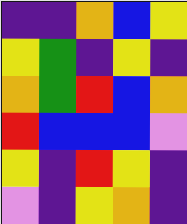[["indigo", "indigo", "orange", "blue", "yellow"], ["yellow", "green", "indigo", "yellow", "indigo"], ["orange", "green", "red", "blue", "orange"], ["red", "blue", "blue", "blue", "violet"], ["yellow", "indigo", "red", "yellow", "indigo"], ["violet", "indigo", "yellow", "orange", "indigo"]]